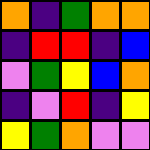[["orange", "indigo", "green", "orange", "orange"], ["indigo", "red", "red", "indigo", "blue"], ["violet", "green", "yellow", "blue", "orange"], ["indigo", "violet", "red", "indigo", "yellow"], ["yellow", "green", "orange", "violet", "violet"]]